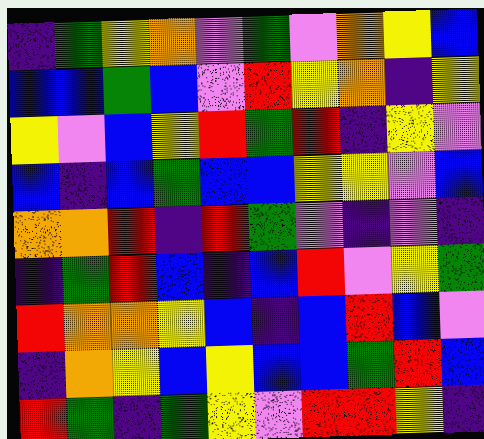[["indigo", "green", "yellow", "orange", "violet", "green", "violet", "orange", "yellow", "blue"], ["blue", "blue", "green", "blue", "violet", "red", "yellow", "orange", "indigo", "yellow"], ["yellow", "violet", "blue", "yellow", "red", "green", "red", "indigo", "yellow", "violet"], ["blue", "indigo", "blue", "green", "blue", "blue", "yellow", "yellow", "violet", "blue"], ["orange", "orange", "red", "indigo", "red", "green", "violet", "indigo", "violet", "indigo"], ["indigo", "green", "red", "blue", "indigo", "blue", "red", "violet", "yellow", "green"], ["red", "orange", "orange", "yellow", "blue", "indigo", "blue", "red", "blue", "violet"], ["indigo", "orange", "yellow", "blue", "yellow", "blue", "blue", "green", "red", "blue"], ["red", "green", "indigo", "green", "yellow", "violet", "red", "red", "yellow", "indigo"]]